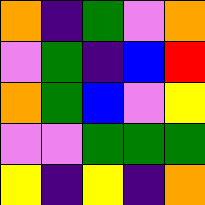[["orange", "indigo", "green", "violet", "orange"], ["violet", "green", "indigo", "blue", "red"], ["orange", "green", "blue", "violet", "yellow"], ["violet", "violet", "green", "green", "green"], ["yellow", "indigo", "yellow", "indigo", "orange"]]